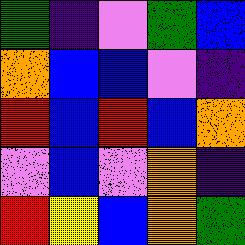[["green", "indigo", "violet", "green", "blue"], ["orange", "blue", "blue", "violet", "indigo"], ["red", "blue", "red", "blue", "orange"], ["violet", "blue", "violet", "orange", "indigo"], ["red", "yellow", "blue", "orange", "green"]]